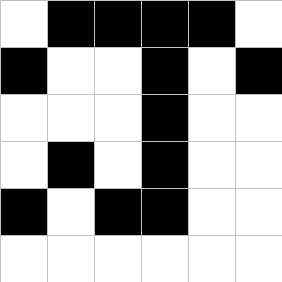[["white", "black", "black", "black", "black", "white"], ["black", "white", "white", "black", "white", "black"], ["white", "white", "white", "black", "white", "white"], ["white", "black", "white", "black", "white", "white"], ["black", "white", "black", "black", "white", "white"], ["white", "white", "white", "white", "white", "white"]]